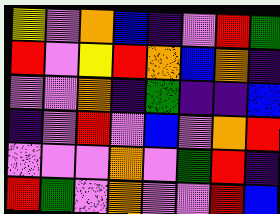[["yellow", "violet", "orange", "blue", "indigo", "violet", "red", "green"], ["red", "violet", "yellow", "red", "orange", "blue", "orange", "indigo"], ["violet", "violet", "orange", "indigo", "green", "indigo", "indigo", "blue"], ["indigo", "violet", "red", "violet", "blue", "violet", "orange", "red"], ["violet", "violet", "violet", "orange", "violet", "green", "red", "indigo"], ["red", "green", "violet", "orange", "violet", "violet", "red", "blue"]]